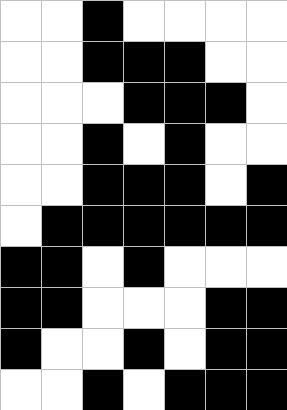[["white", "white", "black", "white", "white", "white", "white"], ["white", "white", "black", "black", "black", "white", "white"], ["white", "white", "white", "black", "black", "black", "white"], ["white", "white", "black", "white", "black", "white", "white"], ["white", "white", "black", "black", "black", "white", "black"], ["white", "black", "black", "black", "black", "black", "black"], ["black", "black", "white", "black", "white", "white", "white"], ["black", "black", "white", "white", "white", "black", "black"], ["black", "white", "white", "black", "white", "black", "black"], ["white", "white", "black", "white", "black", "black", "black"]]